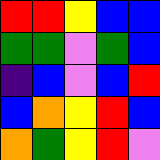[["red", "red", "yellow", "blue", "blue"], ["green", "green", "violet", "green", "blue"], ["indigo", "blue", "violet", "blue", "red"], ["blue", "orange", "yellow", "red", "blue"], ["orange", "green", "yellow", "red", "violet"]]